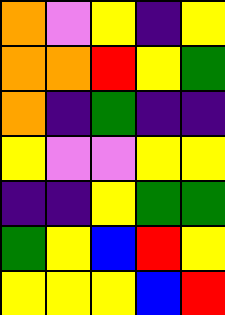[["orange", "violet", "yellow", "indigo", "yellow"], ["orange", "orange", "red", "yellow", "green"], ["orange", "indigo", "green", "indigo", "indigo"], ["yellow", "violet", "violet", "yellow", "yellow"], ["indigo", "indigo", "yellow", "green", "green"], ["green", "yellow", "blue", "red", "yellow"], ["yellow", "yellow", "yellow", "blue", "red"]]